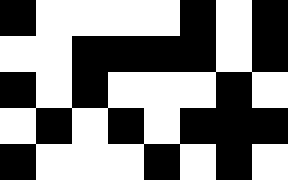[["black", "white", "white", "white", "white", "black", "white", "black"], ["white", "white", "black", "black", "black", "black", "white", "black"], ["black", "white", "black", "white", "white", "white", "black", "white"], ["white", "black", "white", "black", "white", "black", "black", "black"], ["black", "white", "white", "white", "black", "white", "black", "white"]]